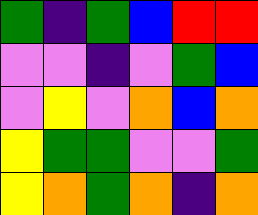[["green", "indigo", "green", "blue", "red", "red"], ["violet", "violet", "indigo", "violet", "green", "blue"], ["violet", "yellow", "violet", "orange", "blue", "orange"], ["yellow", "green", "green", "violet", "violet", "green"], ["yellow", "orange", "green", "orange", "indigo", "orange"]]